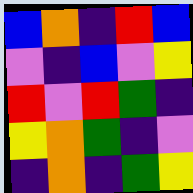[["blue", "orange", "indigo", "red", "blue"], ["violet", "indigo", "blue", "violet", "yellow"], ["red", "violet", "red", "green", "indigo"], ["yellow", "orange", "green", "indigo", "violet"], ["indigo", "orange", "indigo", "green", "yellow"]]